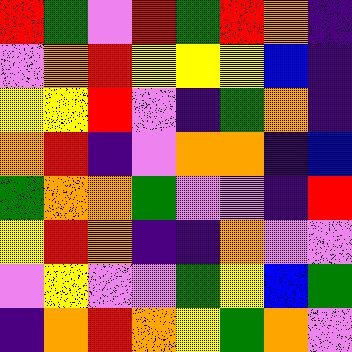[["red", "green", "violet", "red", "green", "red", "orange", "indigo"], ["violet", "orange", "red", "yellow", "yellow", "yellow", "blue", "indigo"], ["yellow", "yellow", "red", "violet", "indigo", "green", "orange", "indigo"], ["orange", "red", "indigo", "violet", "orange", "orange", "indigo", "blue"], ["green", "orange", "orange", "green", "violet", "violet", "indigo", "red"], ["yellow", "red", "orange", "indigo", "indigo", "orange", "violet", "violet"], ["violet", "yellow", "violet", "violet", "green", "yellow", "blue", "green"], ["indigo", "orange", "red", "orange", "yellow", "green", "orange", "violet"]]